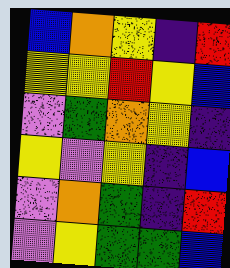[["blue", "orange", "yellow", "indigo", "red"], ["yellow", "yellow", "red", "yellow", "blue"], ["violet", "green", "orange", "yellow", "indigo"], ["yellow", "violet", "yellow", "indigo", "blue"], ["violet", "orange", "green", "indigo", "red"], ["violet", "yellow", "green", "green", "blue"]]